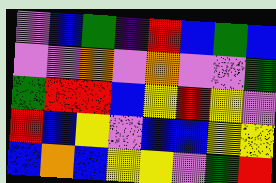[["violet", "blue", "green", "indigo", "red", "blue", "green", "blue"], ["violet", "violet", "orange", "violet", "orange", "violet", "violet", "green"], ["green", "red", "red", "blue", "yellow", "red", "yellow", "violet"], ["red", "blue", "yellow", "violet", "blue", "blue", "yellow", "yellow"], ["blue", "orange", "blue", "yellow", "yellow", "violet", "green", "red"]]